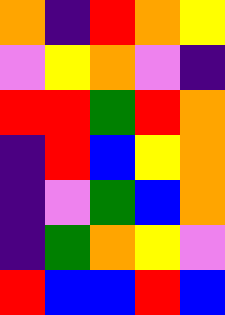[["orange", "indigo", "red", "orange", "yellow"], ["violet", "yellow", "orange", "violet", "indigo"], ["red", "red", "green", "red", "orange"], ["indigo", "red", "blue", "yellow", "orange"], ["indigo", "violet", "green", "blue", "orange"], ["indigo", "green", "orange", "yellow", "violet"], ["red", "blue", "blue", "red", "blue"]]